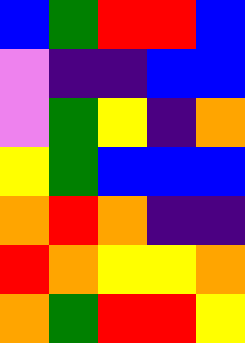[["blue", "green", "red", "red", "blue"], ["violet", "indigo", "indigo", "blue", "blue"], ["violet", "green", "yellow", "indigo", "orange"], ["yellow", "green", "blue", "blue", "blue"], ["orange", "red", "orange", "indigo", "indigo"], ["red", "orange", "yellow", "yellow", "orange"], ["orange", "green", "red", "red", "yellow"]]